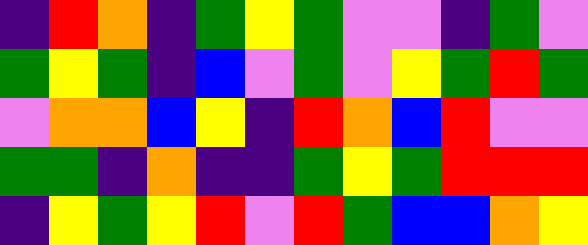[["indigo", "red", "orange", "indigo", "green", "yellow", "green", "violet", "violet", "indigo", "green", "violet"], ["green", "yellow", "green", "indigo", "blue", "violet", "green", "violet", "yellow", "green", "red", "green"], ["violet", "orange", "orange", "blue", "yellow", "indigo", "red", "orange", "blue", "red", "violet", "violet"], ["green", "green", "indigo", "orange", "indigo", "indigo", "green", "yellow", "green", "red", "red", "red"], ["indigo", "yellow", "green", "yellow", "red", "violet", "red", "green", "blue", "blue", "orange", "yellow"]]